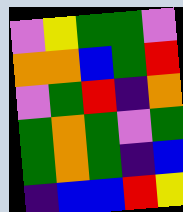[["violet", "yellow", "green", "green", "violet"], ["orange", "orange", "blue", "green", "red"], ["violet", "green", "red", "indigo", "orange"], ["green", "orange", "green", "violet", "green"], ["green", "orange", "green", "indigo", "blue"], ["indigo", "blue", "blue", "red", "yellow"]]